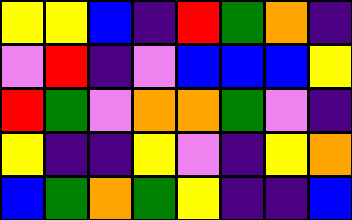[["yellow", "yellow", "blue", "indigo", "red", "green", "orange", "indigo"], ["violet", "red", "indigo", "violet", "blue", "blue", "blue", "yellow"], ["red", "green", "violet", "orange", "orange", "green", "violet", "indigo"], ["yellow", "indigo", "indigo", "yellow", "violet", "indigo", "yellow", "orange"], ["blue", "green", "orange", "green", "yellow", "indigo", "indigo", "blue"]]